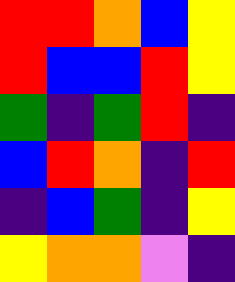[["red", "red", "orange", "blue", "yellow"], ["red", "blue", "blue", "red", "yellow"], ["green", "indigo", "green", "red", "indigo"], ["blue", "red", "orange", "indigo", "red"], ["indigo", "blue", "green", "indigo", "yellow"], ["yellow", "orange", "orange", "violet", "indigo"]]